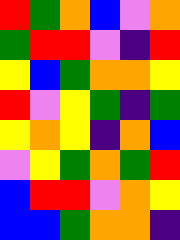[["red", "green", "orange", "blue", "violet", "orange"], ["green", "red", "red", "violet", "indigo", "red"], ["yellow", "blue", "green", "orange", "orange", "yellow"], ["red", "violet", "yellow", "green", "indigo", "green"], ["yellow", "orange", "yellow", "indigo", "orange", "blue"], ["violet", "yellow", "green", "orange", "green", "red"], ["blue", "red", "red", "violet", "orange", "yellow"], ["blue", "blue", "green", "orange", "orange", "indigo"]]